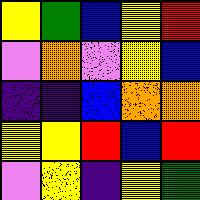[["yellow", "green", "blue", "yellow", "red"], ["violet", "orange", "violet", "yellow", "blue"], ["indigo", "indigo", "blue", "orange", "orange"], ["yellow", "yellow", "red", "blue", "red"], ["violet", "yellow", "indigo", "yellow", "green"]]